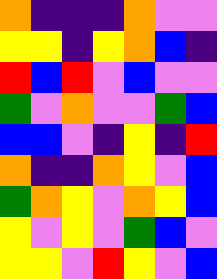[["orange", "indigo", "indigo", "indigo", "orange", "violet", "violet"], ["yellow", "yellow", "indigo", "yellow", "orange", "blue", "indigo"], ["red", "blue", "red", "violet", "blue", "violet", "violet"], ["green", "violet", "orange", "violet", "violet", "green", "blue"], ["blue", "blue", "violet", "indigo", "yellow", "indigo", "red"], ["orange", "indigo", "indigo", "orange", "yellow", "violet", "blue"], ["green", "orange", "yellow", "violet", "orange", "yellow", "blue"], ["yellow", "violet", "yellow", "violet", "green", "blue", "violet"], ["yellow", "yellow", "violet", "red", "yellow", "violet", "blue"]]